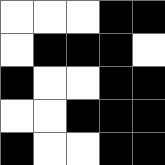[["white", "white", "white", "black", "black"], ["white", "black", "black", "black", "white"], ["black", "white", "white", "black", "black"], ["white", "white", "black", "black", "black"], ["black", "white", "white", "black", "black"]]